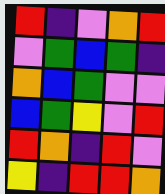[["red", "indigo", "violet", "orange", "red"], ["violet", "green", "blue", "green", "indigo"], ["orange", "blue", "green", "violet", "violet"], ["blue", "green", "yellow", "violet", "red"], ["red", "orange", "indigo", "red", "violet"], ["yellow", "indigo", "red", "red", "orange"]]